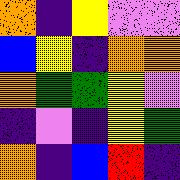[["orange", "indigo", "yellow", "violet", "violet"], ["blue", "yellow", "indigo", "orange", "orange"], ["orange", "green", "green", "yellow", "violet"], ["indigo", "violet", "indigo", "yellow", "green"], ["orange", "indigo", "blue", "red", "indigo"]]